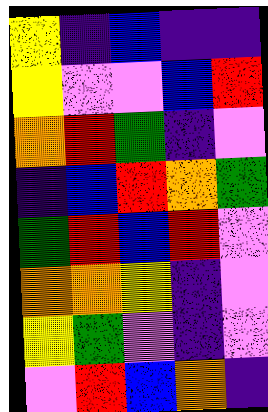[["yellow", "indigo", "blue", "indigo", "indigo"], ["yellow", "violet", "violet", "blue", "red"], ["orange", "red", "green", "indigo", "violet"], ["indigo", "blue", "red", "orange", "green"], ["green", "red", "blue", "red", "violet"], ["orange", "orange", "yellow", "indigo", "violet"], ["yellow", "green", "violet", "indigo", "violet"], ["violet", "red", "blue", "orange", "indigo"]]